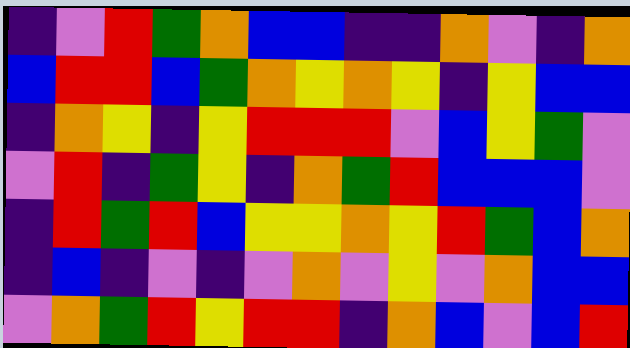[["indigo", "violet", "red", "green", "orange", "blue", "blue", "indigo", "indigo", "orange", "violet", "indigo", "orange"], ["blue", "red", "red", "blue", "green", "orange", "yellow", "orange", "yellow", "indigo", "yellow", "blue", "blue"], ["indigo", "orange", "yellow", "indigo", "yellow", "red", "red", "red", "violet", "blue", "yellow", "green", "violet"], ["violet", "red", "indigo", "green", "yellow", "indigo", "orange", "green", "red", "blue", "blue", "blue", "violet"], ["indigo", "red", "green", "red", "blue", "yellow", "yellow", "orange", "yellow", "red", "green", "blue", "orange"], ["indigo", "blue", "indigo", "violet", "indigo", "violet", "orange", "violet", "yellow", "violet", "orange", "blue", "blue"], ["violet", "orange", "green", "red", "yellow", "red", "red", "indigo", "orange", "blue", "violet", "blue", "red"]]